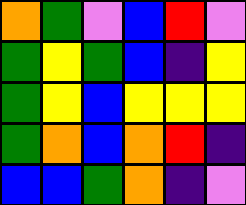[["orange", "green", "violet", "blue", "red", "violet"], ["green", "yellow", "green", "blue", "indigo", "yellow"], ["green", "yellow", "blue", "yellow", "yellow", "yellow"], ["green", "orange", "blue", "orange", "red", "indigo"], ["blue", "blue", "green", "orange", "indigo", "violet"]]